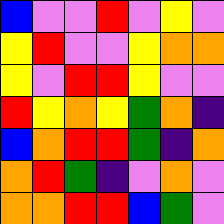[["blue", "violet", "violet", "red", "violet", "yellow", "violet"], ["yellow", "red", "violet", "violet", "yellow", "orange", "orange"], ["yellow", "violet", "red", "red", "yellow", "violet", "violet"], ["red", "yellow", "orange", "yellow", "green", "orange", "indigo"], ["blue", "orange", "red", "red", "green", "indigo", "orange"], ["orange", "red", "green", "indigo", "violet", "orange", "violet"], ["orange", "orange", "red", "red", "blue", "green", "violet"]]